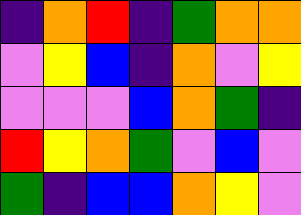[["indigo", "orange", "red", "indigo", "green", "orange", "orange"], ["violet", "yellow", "blue", "indigo", "orange", "violet", "yellow"], ["violet", "violet", "violet", "blue", "orange", "green", "indigo"], ["red", "yellow", "orange", "green", "violet", "blue", "violet"], ["green", "indigo", "blue", "blue", "orange", "yellow", "violet"]]